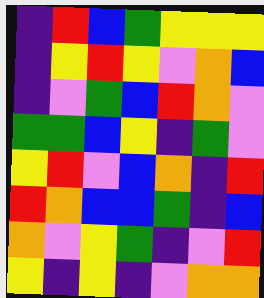[["indigo", "red", "blue", "green", "yellow", "yellow", "yellow"], ["indigo", "yellow", "red", "yellow", "violet", "orange", "blue"], ["indigo", "violet", "green", "blue", "red", "orange", "violet"], ["green", "green", "blue", "yellow", "indigo", "green", "violet"], ["yellow", "red", "violet", "blue", "orange", "indigo", "red"], ["red", "orange", "blue", "blue", "green", "indigo", "blue"], ["orange", "violet", "yellow", "green", "indigo", "violet", "red"], ["yellow", "indigo", "yellow", "indigo", "violet", "orange", "orange"]]